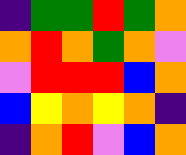[["indigo", "green", "green", "red", "green", "orange"], ["orange", "red", "orange", "green", "orange", "violet"], ["violet", "red", "red", "red", "blue", "orange"], ["blue", "yellow", "orange", "yellow", "orange", "indigo"], ["indigo", "orange", "red", "violet", "blue", "orange"]]